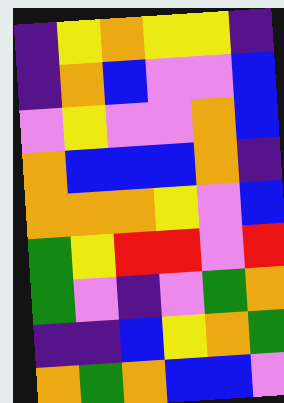[["indigo", "yellow", "orange", "yellow", "yellow", "indigo"], ["indigo", "orange", "blue", "violet", "violet", "blue"], ["violet", "yellow", "violet", "violet", "orange", "blue"], ["orange", "blue", "blue", "blue", "orange", "indigo"], ["orange", "orange", "orange", "yellow", "violet", "blue"], ["green", "yellow", "red", "red", "violet", "red"], ["green", "violet", "indigo", "violet", "green", "orange"], ["indigo", "indigo", "blue", "yellow", "orange", "green"], ["orange", "green", "orange", "blue", "blue", "violet"]]